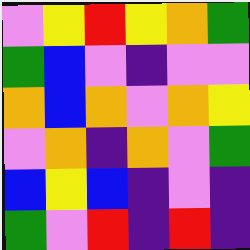[["violet", "yellow", "red", "yellow", "orange", "green"], ["green", "blue", "violet", "indigo", "violet", "violet"], ["orange", "blue", "orange", "violet", "orange", "yellow"], ["violet", "orange", "indigo", "orange", "violet", "green"], ["blue", "yellow", "blue", "indigo", "violet", "indigo"], ["green", "violet", "red", "indigo", "red", "indigo"]]